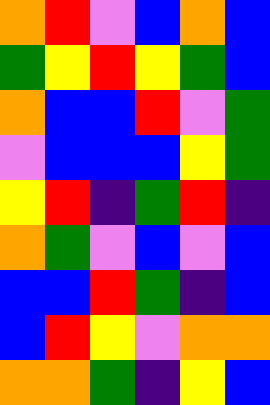[["orange", "red", "violet", "blue", "orange", "blue"], ["green", "yellow", "red", "yellow", "green", "blue"], ["orange", "blue", "blue", "red", "violet", "green"], ["violet", "blue", "blue", "blue", "yellow", "green"], ["yellow", "red", "indigo", "green", "red", "indigo"], ["orange", "green", "violet", "blue", "violet", "blue"], ["blue", "blue", "red", "green", "indigo", "blue"], ["blue", "red", "yellow", "violet", "orange", "orange"], ["orange", "orange", "green", "indigo", "yellow", "blue"]]